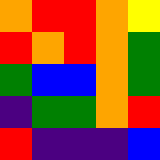[["orange", "red", "red", "orange", "yellow"], ["red", "orange", "red", "orange", "green"], ["green", "blue", "blue", "orange", "green"], ["indigo", "green", "green", "orange", "red"], ["red", "indigo", "indigo", "indigo", "blue"]]